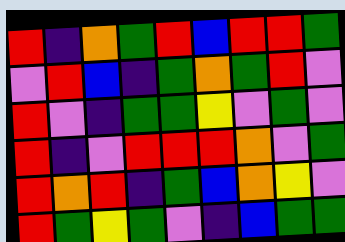[["red", "indigo", "orange", "green", "red", "blue", "red", "red", "green"], ["violet", "red", "blue", "indigo", "green", "orange", "green", "red", "violet"], ["red", "violet", "indigo", "green", "green", "yellow", "violet", "green", "violet"], ["red", "indigo", "violet", "red", "red", "red", "orange", "violet", "green"], ["red", "orange", "red", "indigo", "green", "blue", "orange", "yellow", "violet"], ["red", "green", "yellow", "green", "violet", "indigo", "blue", "green", "green"]]